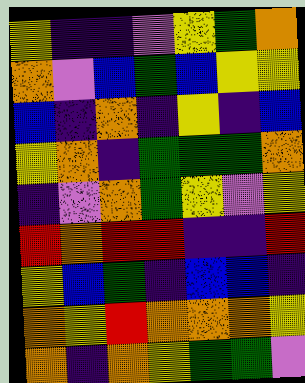[["yellow", "indigo", "indigo", "violet", "yellow", "green", "orange"], ["orange", "violet", "blue", "green", "blue", "yellow", "yellow"], ["blue", "indigo", "orange", "indigo", "yellow", "indigo", "blue"], ["yellow", "orange", "indigo", "green", "green", "green", "orange"], ["indigo", "violet", "orange", "green", "yellow", "violet", "yellow"], ["red", "orange", "red", "red", "indigo", "indigo", "red"], ["yellow", "blue", "green", "indigo", "blue", "blue", "indigo"], ["orange", "yellow", "red", "orange", "orange", "orange", "yellow"], ["orange", "indigo", "orange", "yellow", "green", "green", "violet"]]